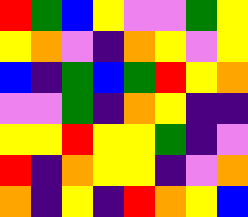[["red", "green", "blue", "yellow", "violet", "violet", "green", "yellow"], ["yellow", "orange", "violet", "indigo", "orange", "yellow", "violet", "yellow"], ["blue", "indigo", "green", "blue", "green", "red", "yellow", "orange"], ["violet", "violet", "green", "indigo", "orange", "yellow", "indigo", "indigo"], ["yellow", "yellow", "red", "yellow", "yellow", "green", "indigo", "violet"], ["red", "indigo", "orange", "yellow", "yellow", "indigo", "violet", "orange"], ["orange", "indigo", "yellow", "indigo", "red", "orange", "yellow", "blue"]]